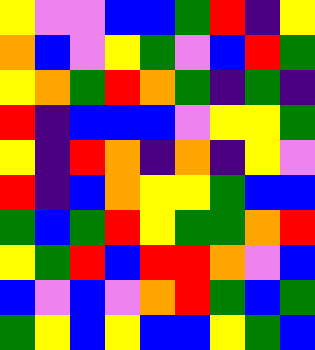[["yellow", "violet", "violet", "blue", "blue", "green", "red", "indigo", "yellow"], ["orange", "blue", "violet", "yellow", "green", "violet", "blue", "red", "green"], ["yellow", "orange", "green", "red", "orange", "green", "indigo", "green", "indigo"], ["red", "indigo", "blue", "blue", "blue", "violet", "yellow", "yellow", "green"], ["yellow", "indigo", "red", "orange", "indigo", "orange", "indigo", "yellow", "violet"], ["red", "indigo", "blue", "orange", "yellow", "yellow", "green", "blue", "blue"], ["green", "blue", "green", "red", "yellow", "green", "green", "orange", "red"], ["yellow", "green", "red", "blue", "red", "red", "orange", "violet", "blue"], ["blue", "violet", "blue", "violet", "orange", "red", "green", "blue", "green"], ["green", "yellow", "blue", "yellow", "blue", "blue", "yellow", "green", "blue"]]